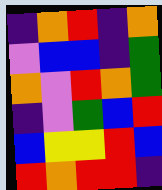[["indigo", "orange", "red", "indigo", "orange"], ["violet", "blue", "blue", "indigo", "green"], ["orange", "violet", "red", "orange", "green"], ["indigo", "violet", "green", "blue", "red"], ["blue", "yellow", "yellow", "red", "blue"], ["red", "orange", "red", "red", "indigo"]]